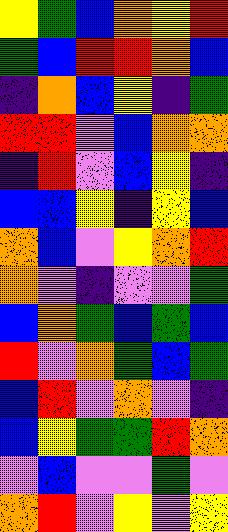[["yellow", "green", "blue", "orange", "yellow", "red"], ["green", "blue", "red", "red", "orange", "blue"], ["indigo", "orange", "blue", "yellow", "indigo", "green"], ["red", "red", "violet", "blue", "orange", "orange"], ["indigo", "red", "violet", "blue", "yellow", "indigo"], ["blue", "blue", "yellow", "indigo", "yellow", "blue"], ["orange", "blue", "violet", "yellow", "orange", "red"], ["orange", "violet", "indigo", "violet", "violet", "green"], ["blue", "orange", "green", "blue", "green", "blue"], ["red", "violet", "orange", "green", "blue", "green"], ["blue", "red", "violet", "orange", "violet", "indigo"], ["blue", "yellow", "green", "green", "red", "orange"], ["violet", "blue", "violet", "violet", "green", "violet"], ["orange", "red", "violet", "yellow", "violet", "yellow"]]